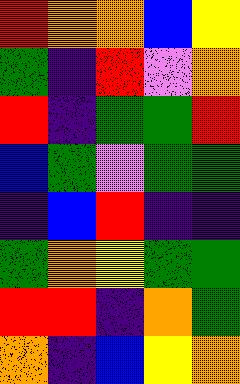[["red", "orange", "orange", "blue", "yellow"], ["green", "indigo", "red", "violet", "orange"], ["red", "indigo", "green", "green", "red"], ["blue", "green", "violet", "green", "green"], ["indigo", "blue", "red", "indigo", "indigo"], ["green", "orange", "yellow", "green", "green"], ["red", "red", "indigo", "orange", "green"], ["orange", "indigo", "blue", "yellow", "orange"]]